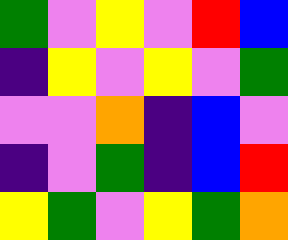[["green", "violet", "yellow", "violet", "red", "blue"], ["indigo", "yellow", "violet", "yellow", "violet", "green"], ["violet", "violet", "orange", "indigo", "blue", "violet"], ["indigo", "violet", "green", "indigo", "blue", "red"], ["yellow", "green", "violet", "yellow", "green", "orange"]]